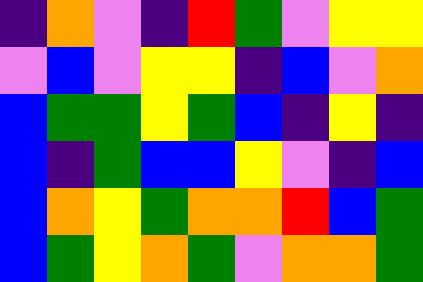[["indigo", "orange", "violet", "indigo", "red", "green", "violet", "yellow", "yellow"], ["violet", "blue", "violet", "yellow", "yellow", "indigo", "blue", "violet", "orange"], ["blue", "green", "green", "yellow", "green", "blue", "indigo", "yellow", "indigo"], ["blue", "indigo", "green", "blue", "blue", "yellow", "violet", "indigo", "blue"], ["blue", "orange", "yellow", "green", "orange", "orange", "red", "blue", "green"], ["blue", "green", "yellow", "orange", "green", "violet", "orange", "orange", "green"]]